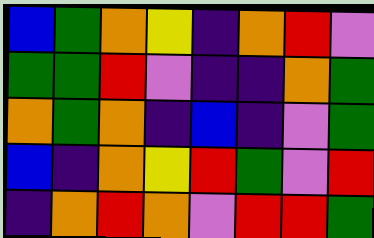[["blue", "green", "orange", "yellow", "indigo", "orange", "red", "violet"], ["green", "green", "red", "violet", "indigo", "indigo", "orange", "green"], ["orange", "green", "orange", "indigo", "blue", "indigo", "violet", "green"], ["blue", "indigo", "orange", "yellow", "red", "green", "violet", "red"], ["indigo", "orange", "red", "orange", "violet", "red", "red", "green"]]